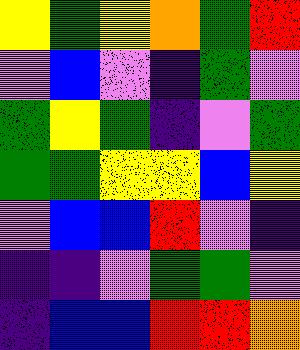[["yellow", "green", "yellow", "orange", "green", "red"], ["violet", "blue", "violet", "indigo", "green", "violet"], ["green", "yellow", "green", "indigo", "violet", "green"], ["green", "green", "yellow", "yellow", "blue", "yellow"], ["violet", "blue", "blue", "red", "violet", "indigo"], ["indigo", "indigo", "violet", "green", "green", "violet"], ["indigo", "blue", "blue", "red", "red", "orange"]]